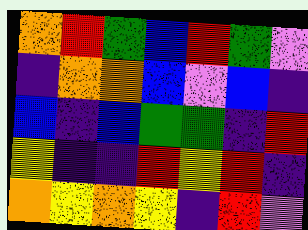[["orange", "red", "green", "blue", "red", "green", "violet"], ["indigo", "orange", "orange", "blue", "violet", "blue", "indigo"], ["blue", "indigo", "blue", "green", "green", "indigo", "red"], ["yellow", "indigo", "indigo", "red", "yellow", "red", "indigo"], ["orange", "yellow", "orange", "yellow", "indigo", "red", "violet"]]